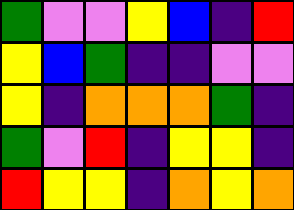[["green", "violet", "violet", "yellow", "blue", "indigo", "red"], ["yellow", "blue", "green", "indigo", "indigo", "violet", "violet"], ["yellow", "indigo", "orange", "orange", "orange", "green", "indigo"], ["green", "violet", "red", "indigo", "yellow", "yellow", "indigo"], ["red", "yellow", "yellow", "indigo", "orange", "yellow", "orange"]]